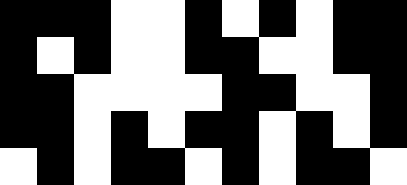[["black", "black", "black", "white", "white", "black", "white", "black", "white", "black", "black"], ["black", "white", "black", "white", "white", "black", "black", "white", "white", "black", "black"], ["black", "black", "white", "white", "white", "white", "black", "black", "white", "white", "black"], ["black", "black", "white", "black", "white", "black", "black", "white", "black", "white", "black"], ["white", "black", "white", "black", "black", "white", "black", "white", "black", "black", "white"]]